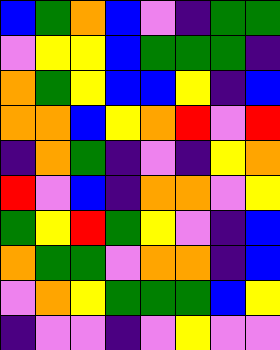[["blue", "green", "orange", "blue", "violet", "indigo", "green", "green"], ["violet", "yellow", "yellow", "blue", "green", "green", "green", "indigo"], ["orange", "green", "yellow", "blue", "blue", "yellow", "indigo", "blue"], ["orange", "orange", "blue", "yellow", "orange", "red", "violet", "red"], ["indigo", "orange", "green", "indigo", "violet", "indigo", "yellow", "orange"], ["red", "violet", "blue", "indigo", "orange", "orange", "violet", "yellow"], ["green", "yellow", "red", "green", "yellow", "violet", "indigo", "blue"], ["orange", "green", "green", "violet", "orange", "orange", "indigo", "blue"], ["violet", "orange", "yellow", "green", "green", "green", "blue", "yellow"], ["indigo", "violet", "violet", "indigo", "violet", "yellow", "violet", "violet"]]